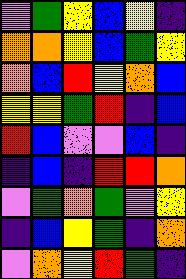[["violet", "green", "yellow", "blue", "yellow", "indigo"], ["orange", "orange", "yellow", "blue", "green", "yellow"], ["orange", "blue", "red", "yellow", "orange", "blue"], ["yellow", "yellow", "green", "red", "indigo", "blue"], ["red", "blue", "violet", "violet", "blue", "indigo"], ["indigo", "blue", "indigo", "red", "red", "orange"], ["violet", "green", "orange", "green", "violet", "yellow"], ["indigo", "blue", "yellow", "green", "indigo", "orange"], ["violet", "orange", "yellow", "red", "green", "indigo"]]